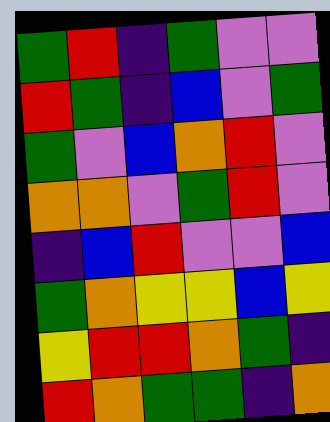[["green", "red", "indigo", "green", "violet", "violet"], ["red", "green", "indigo", "blue", "violet", "green"], ["green", "violet", "blue", "orange", "red", "violet"], ["orange", "orange", "violet", "green", "red", "violet"], ["indigo", "blue", "red", "violet", "violet", "blue"], ["green", "orange", "yellow", "yellow", "blue", "yellow"], ["yellow", "red", "red", "orange", "green", "indigo"], ["red", "orange", "green", "green", "indigo", "orange"]]